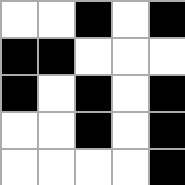[["white", "white", "black", "white", "black"], ["black", "black", "white", "white", "white"], ["black", "white", "black", "white", "black"], ["white", "white", "black", "white", "black"], ["white", "white", "white", "white", "black"]]